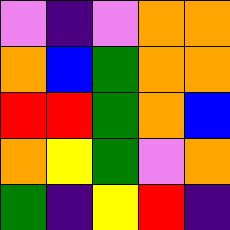[["violet", "indigo", "violet", "orange", "orange"], ["orange", "blue", "green", "orange", "orange"], ["red", "red", "green", "orange", "blue"], ["orange", "yellow", "green", "violet", "orange"], ["green", "indigo", "yellow", "red", "indigo"]]